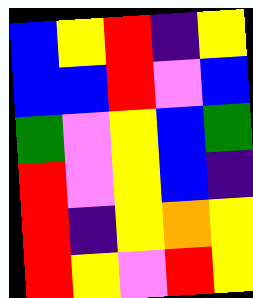[["blue", "yellow", "red", "indigo", "yellow"], ["blue", "blue", "red", "violet", "blue"], ["green", "violet", "yellow", "blue", "green"], ["red", "violet", "yellow", "blue", "indigo"], ["red", "indigo", "yellow", "orange", "yellow"], ["red", "yellow", "violet", "red", "yellow"]]